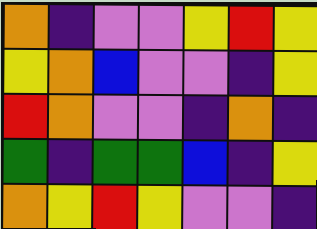[["orange", "indigo", "violet", "violet", "yellow", "red", "yellow"], ["yellow", "orange", "blue", "violet", "violet", "indigo", "yellow"], ["red", "orange", "violet", "violet", "indigo", "orange", "indigo"], ["green", "indigo", "green", "green", "blue", "indigo", "yellow"], ["orange", "yellow", "red", "yellow", "violet", "violet", "indigo"]]